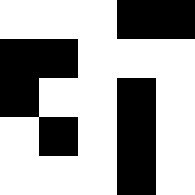[["white", "white", "white", "black", "black"], ["black", "black", "white", "white", "white"], ["black", "white", "white", "black", "white"], ["white", "black", "white", "black", "white"], ["white", "white", "white", "black", "white"]]